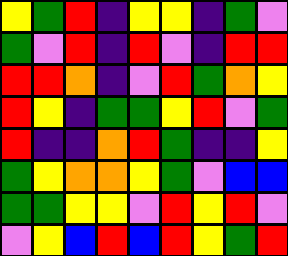[["yellow", "green", "red", "indigo", "yellow", "yellow", "indigo", "green", "violet"], ["green", "violet", "red", "indigo", "red", "violet", "indigo", "red", "red"], ["red", "red", "orange", "indigo", "violet", "red", "green", "orange", "yellow"], ["red", "yellow", "indigo", "green", "green", "yellow", "red", "violet", "green"], ["red", "indigo", "indigo", "orange", "red", "green", "indigo", "indigo", "yellow"], ["green", "yellow", "orange", "orange", "yellow", "green", "violet", "blue", "blue"], ["green", "green", "yellow", "yellow", "violet", "red", "yellow", "red", "violet"], ["violet", "yellow", "blue", "red", "blue", "red", "yellow", "green", "red"]]